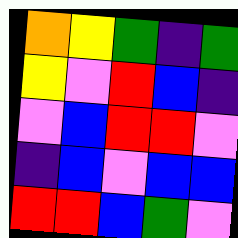[["orange", "yellow", "green", "indigo", "green"], ["yellow", "violet", "red", "blue", "indigo"], ["violet", "blue", "red", "red", "violet"], ["indigo", "blue", "violet", "blue", "blue"], ["red", "red", "blue", "green", "violet"]]